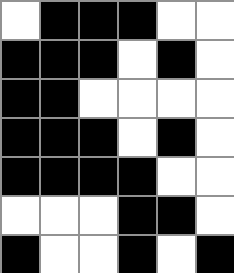[["white", "black", "black", "black", "white", "white"], ["black", "black", "black", "white", "black", "white"], ["black", "black", "white", "white", "white", "white"], ["black", "black", "black", "white", "black", "white"], ["black", "black", "black", "black", "white", "white"], ["white", "white", "white", "black", "black", "white"], ["black", "white", "white", "black", "white", "black"]]